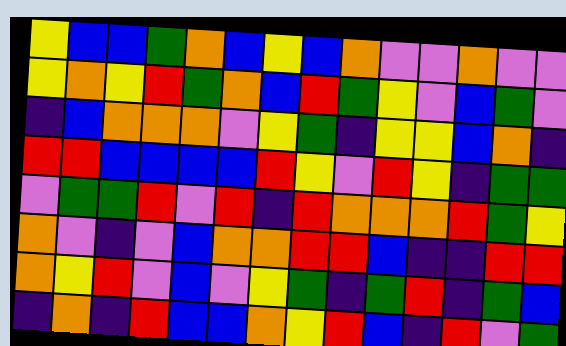[["yellow", "blue", "blue", "green", "orange", "blue", "yellow", "blue", "orange", "violet", "violet", "orange", "violet", "violet"], ["yellow", "orange", "yellow", "red", "green", "orange", "blue", "red", "green", "yellow", "violet", "blue", "green", "violet"], ["indigo", "blue", "orange", "orange", "orange", "violet", "yellow", "green", "indigo", "yellow", "yellow", "blue", "orange", "indigo"], ["red", "red", "blue", "blue", "blue", "blue", "red", "yellow", "violet", "red", "yellow", "indigo", "green", "green"], ["violet", "green", "green", "red", "violet", "red", "indigo", "red", "orange", "orange", "orange", "red", "green", "yellow"], ["orange", "violet", "indigo", "violet", "blue", "orange", "orange", "red", "red", "blue", "indigo", "indigo", "red", "red"], ["orange", "yellow", "red", "violet", "blue", "violet", "yellow", "green", "indigo", "green", "red", "indigo", "green", "blue"], ["indigo", "orange", "indigo", "red", "blue", "blue", "orange", "yellow", "red", "blue", "indigo", "red", "violet", "green"]]